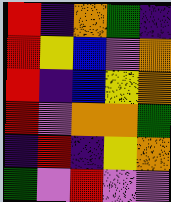[["red", "indigo", "orange", "green", "indigo"], ["red", "yellow", "blue", "violet", "orange"], ["red", "indigo", "blue", "yellow", "orange"], ["red", "violet", "orange", "orange", "green"], ["indigo", "red", "indigo", "yellow", "orange"], ["green", "violet", "red", "violet", "violet"]]